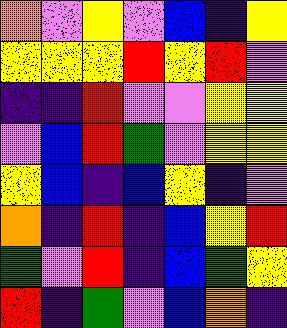[["orange", "violet", "yellow", "violet", "blue", "indigo", "yellow"], ["yellow", "yellow", "yellow", "red", "yellow", "red", "violet"], ["indigo", "indigo", "red", "violet", "violet", "yellow", "yellow"], ["violet", "blue", "red", "green", "violet", "yellow", "yellow"], ["yellow", "blue", "indigo", "blue", "yellow", "indigo", "violet"], ["orange", "indigo", "red", "indigo", "blue", "yellow", "red"], ["green", "violet", "red", "indigo", "blue", "green", "yellow"], ["red", "indigo", "green", "violet", "blue", "orange", "indigo"]]